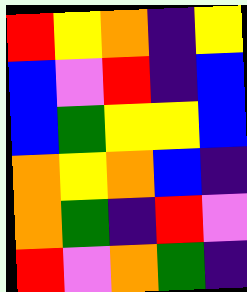[["red", "yellow", "orange", "indigo", "yellow"], ["blue", "violet", "red", "indigo", "blue"], ["blue", "green", "yellow", "yellow", "blue"], ["orange", "yellow", "orange", "blue", "indigo"], ["orange", "green", "indigo", "red", "violet"], ["red", "violet", "orange", "green", "indigo"]]